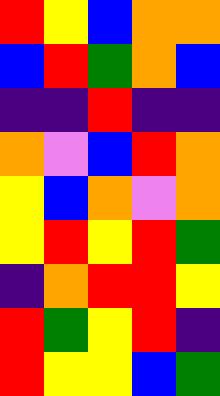[["red", "yellow", "blue", "orange", "orange"], ["blue", "red", "green", "orange", "blue"], ["indigo", "indigo", "red", "indigo", "indigo"], ["orange", "violet", "blue", "red", "orange"], ["yellow", "blue", "orange", "violet", "orange"], ["yellow", "red", "yellow", "red", "green"], ["indigo", "orange", "red", "red", "yellow"], ["red", "green", "yellow", "red", "indigo"], ["red", "yellow", "yellow", "blue", "green"]]